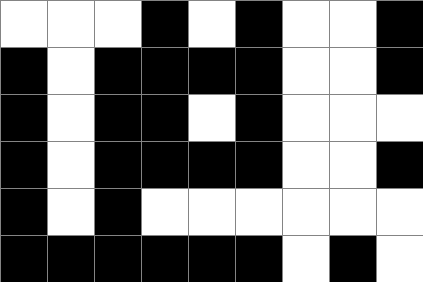[["white", "white", "white", "black", "white", "black", "white", "white", "black"], ["black", "white", "black", "black", "black", "black", "white", "white", "black"], ["black", "white", "black", "black", "white", "black", "white", "white", "white"], ["black", "white", "black", "black", "black", "black", "white", "white", "black"], ["black", "white", "black", "white", "white", "white", "white", "white", "white"], ["black", "black", "black", "black", "black", "black", "white", "black", "white"]]